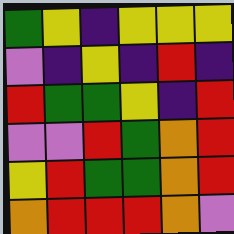[["green", "yellow", "indigo", "yellow", "yellow", "yellow"], ["violet", "indigo", "yellow", "indigo", "red", "indigo"], ["red", "green", "green", "yellow", "indigo", "red"], ["violet", "violet", "red", "green", "orange", "red"], ["yellow", "red", "green", "green", "orange", "red"], ["orange", "red", "red", "red", "orange", "violet"]]